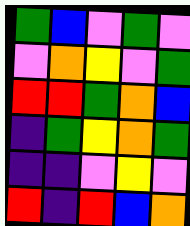[["green", "blue", "violet", "green", "violet"], ["violet", "orange", "yellow", "violet", "green"], ["red", "red", "green", "orange", "blue"], ["indigo", "green", "yellow", "orange", "green"], ["indigo", "indigo", "violet", "yellow", "violet"], ["red", "indigo", "red", "blue", "orange"]]